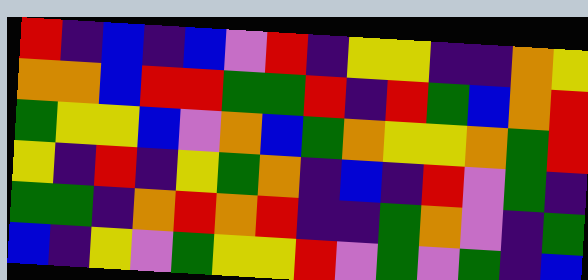[["red", "indigo", "blue", "indigo", "blue", "violet", "red", "indigo", "yellow", "yellow", "indigo", "indigo", "orange", "yellow"], ["orange", "orange", "blue", "red", "red", "green", "green", "red", "indigo", "red", "green", "blue", "orange", "red"], ["green", "yellow", "yellow", "blue", "violet", "orange", "blue", "green", "orange", "yellow", "yellow", "orange", "green", "red"], ["yellow", "indigo", "red", "indigo", "yellow", "green", "orange", "indigo", "blue", "indigo", "red", "violet", "green", "indigo"], ["green", "green", "indigo", "orange", "red", "orange", "red", "indigo", "indigo", "green", "orange", "violet", "indigo", "green"], ["blue", "indigo", "yellow", "violet", "green", "yellow", "yellow", "red", "violet", "green", "violet", "green", "indigo", "blue"]]